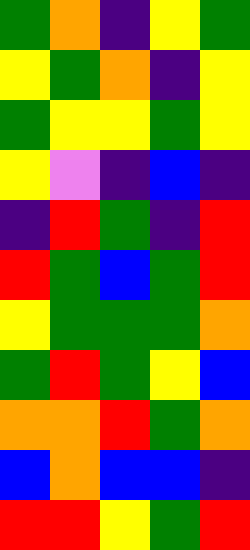[["green", "orange", "indigo", "yellow", "green"], ["yellow", "green", "orange", "indigo", "yellow"], ["green", "yellow", "yellow", "green", "yellow"], ["yellow", "violet", "indigo", "blue", "indigo"], ["indigo", "red", "green", "indigo", "red"], ["red", "green", "blue", "green", "red"], ["yellow", "green", "green", "green", "orange"], ["green", "red", "green", "yellow", "blue"], ["orange", "orange", "red", "green", "orange"], ["blue", "orange", "blue", "blue", "indigo"], ["red", "red", "yellow", "green", "red"]]